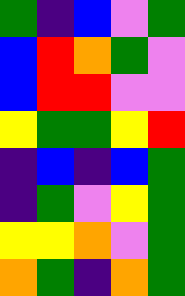[["green", "indigo", "blue", "violet", "green"], ["blue", "red", "orange", "green", "violet"], ["blue", "red", "red", "violet", "violet"], ["yellow", "green", "green", "yellow", "red"], ["indigo", "blue", "indigo", "blue", "green"], ["indigo", "green", "violet", "yellow", "green"], ["yellow", "yellow", "orange", "violet", "green"], ["orange", "green", "indigo", "orange", "green"]]